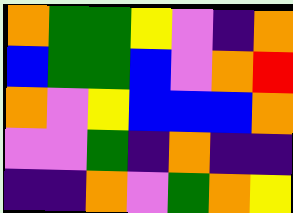[["orange", "green", "green", "yellow", "violet", "indigo", "orange"], ["blue", "green", "green", "blue", "violet", "orange", "red"], ["orange", "violet", "yellow", "blue", "blue", "blue", "orange"], ["violet", "violet", "green", "indigo", "orange", "indigo", "indigo"], ["indigo", "indigo", "orange", "violet", "green", "orange", "yellow"]]